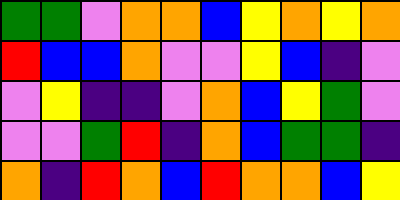[["green", "green", "violet", "orange", "orange", "blue", "yellow", "orange", "yellow", "orange"], ["red", "blue", "blue", "orange", "violet", "violet", "yellow", "blue", "indigo", "violet"], ["violet", "yellow", "indigo", "indigo", "violet", "orange", "blue", "yellow", "green", "violet"], ["violet", "violet", "green", "red", "indigo", "orange", "blue", "green", "green", "indigo"], ["orange", "indigo", "red", "orange", "blue", "red", "orange", "orange", "blue", "yellow"]]